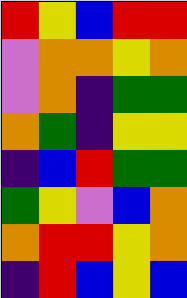[["red", "yellow", "blue", "red", "red"], ["violet", "orange", "orange", "yellow", "orange"], ["violet", "orange", "indigo", "green", "green"], ["orange", "green", "indigo", "yellow", "yellow"], ["indigo", "blue", "red", "green", "green"], ["green", "yellow", "violet", "blue", "orange"], ["orange", "red", "red", "yellow", "orange"], ["indigo", "red", "blue", "yellow", "blue"]]